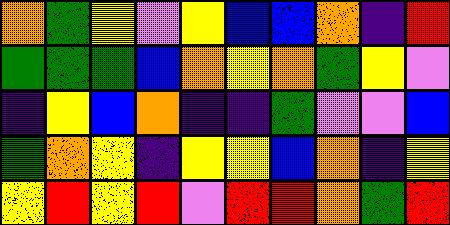[["orange", "green", "yellow", "violet", "yellow", "blue", "blue", "orange", "indigo", "red"], ["green", "green", "green", "blue", "orange", "yellow", "orange", "green", "yellow", "violet"], ["indigo", "yellow", "blue", "orange", "indigo", "indigo", "green", "violet", "violet", "blue"], ["green", "orange", "yellow", "indigo", "yellow", "yellow", "blue", "orange", "indigo", "yellow"], ["yellow", "red", "yellow", "red", "violet", "red", "red", "orange", "green", "red"]]